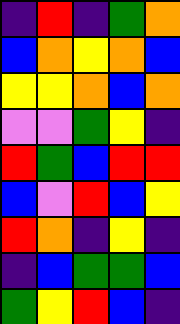[["indigo", "red", "indigo", "green", "orange"], ["blue", "orange", "yellow", "orange", "blue"], ["yellow", "yellow", "orange", "blue", "orange"], ["violet", "violet", "green", "yellow", "indigo"], ["red", "green", "blue", "red", "red"], ["blue", "violet", "red", "blue", "yellow"], ["red", "orange", "indigo", "yellow", "indigo"], ["indigo", "blue", "green", "green", "blue"], ["green", "yellow", "red", "blue", "indigo"]]